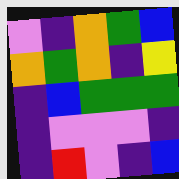[["violet", "indigo", "orange", "green", "blue"], ["orange", "green", "orange", "indigo", "yellow"], ["indigo", "blue", "green", "green", "green"], ["indigo", "violet", "violet", "violet", "indigo"], ["indigo", "red", "violet", "indigo", "blue"]]